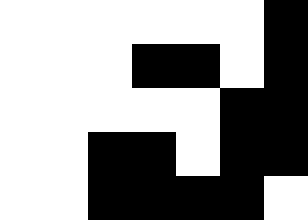[["white", "white", "white", "white", "white", "white", "black"], ["white", "white", "white", "black", "black", "white", "black"], ["white", "white", "white", "white", "white", "black", "black"], ["white", "white", "black", "black", "white", "black", "black"], ["white", "white", "black", "black", "black", "black", "white"]]